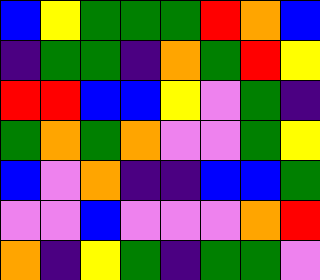[["blue", "yellow", "green", "green", "green", "red", "orange", "blue"], ["indigo", "green", "green", "indigo", "orange", "green", "red", "yellow"], ["red", "red", "blue", "blue", "yellow", "violet", "green", "indigo"], ["green", "orange", "green", "orange", "violet", "violet", "green", "yellow"], ["blue", "violet", "orange", "indigo", "indigo", "blue", "blue", "green"], ["violet", "violet", "blue", "violet", "violet", "violet", "orange", "red"], ["orange", "indigo", "yellow", "green", "indigo", "green", "green", "violet"]]